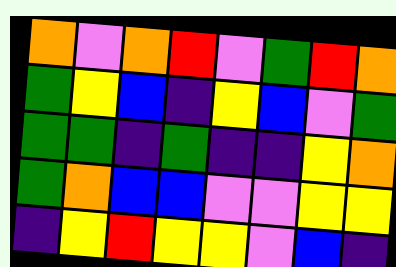[["orange", "violet", "orange", "red", "violet", "green", "red", "orange"], ["green", "yellow", "blue", "indigo", "yellow", "blue", "violet", "green"], ["green", "green", "indigo", "green", "indigo", "indigo", "yellow", "orange"], ["green", "orange", "blue", "blue", "violet", "violet", "yellow", "yellow"], ["indigo", "yellow", "red", "yellow", "yellow", "violet", "blue", "indigo"]]